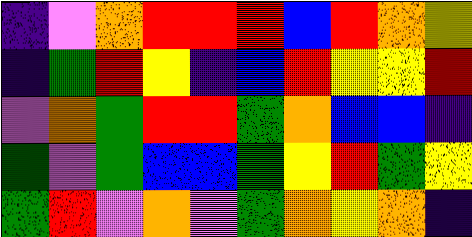[["indigo", "violet", "orange", "red", "red", "red", "blue", "red", "orange", "yellow"], ["indigo", "green", "red", "yellow", "indigo", "blue", "red", "yellow", "yellow", "red"], ["violet", "orange", "green", "red", "red", "green", "orange", "blue", "blue", "indigo"], ["green", "violet", "green", "blue", "blue", "green", "yellow", "red", "green", "yellow"], ["green", "red", "violet", "orange", "violet", "green", "orange", "yellow", "orange", "indigo"]]